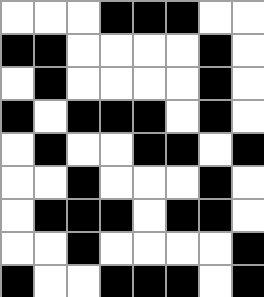[["white", "white", "white", "black", "black", "black", "white", "white"], ["black", "black", "white", "white", "white", "white", "black", "white"], ["white", "black", "white", "white", "white", "white", "black", "white"], ["black", "white", "black", "black", "black", "white", "black", "white"], ["white", "black", "white", "white", "black", "black", "white", "black"], ["white", "white", "black", "white", "white", "white", "black", "white"], ["white", "black", "black", "black", "white", "black", "black", "white"], ["white", "white", "black", "white", "white", "white", "white", "black"], ["black", "white", "white", "black", "black", "black", "white", "black"]]